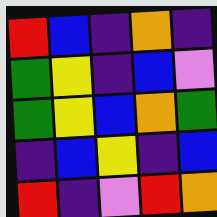[["red", "blue", "indigo", "orange", "indigo"], ["green", "yellow", "indigo", "blue", "violet"], ["green", "yellow", "blue", "orange", "green"], ["indigo", "blue", "yellow", "indigo", "blue"], ["red", "indigo", "violet", "red", "orange"]]